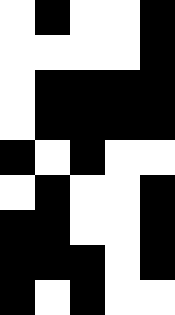[["white", "black", "white", "white", "black"], ["white", "white", "white", "white", "black"], ["white", "black", "black", "black", "black"], ["white", "black", "black", "black", "black"], ["black", "white", "black", "white", "white"], ["white", "black", "white", "white", "black"], ["black", "black", "white", "white", "black"], ["black", "black", "black", "white", "black"], ["black", "white", "black", "white", "white"]]